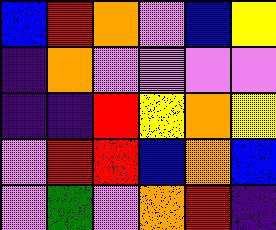[["blue", "red", "orange", "violet", "blue", "yellow"], ["indigo", "orange", "violet", "violet", "violet", "violet"], ["indigo", "indigo", "red", "yellow", "orange", "yellow"], ["violet", "red", "red", "blue", "orange", "blue"], ["violet", "green", "violet", "orange", "red", "indigo"]]